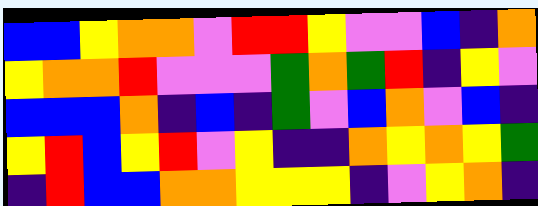[["blue", "blue", "yellow", "orange", "orange", "violet", "red", "red", "yellow", "violet", "violet", "blue", "indigo", "orange"], ["yellow", "orange", "orange", "red", "violet", "violet", "violet", "green", "orange", "green", "red", "indigo", "yellow", "violet"], ["blue", "blue", "blue", "orange", "indigo", "blue", "indigo", "green", "violet", "blue", "orange", "violet", "blue", "indigo"], ["yellow", "red", "blue", "yellow", "red", "violet", "yellow", "indigo", "indigo", "orange", "yellow", "orange", "yellow", "green"], ["indigo", "red", "blue", "blue", "orange", "orange", "yellow", "yellow", "yellow", "indigo", "violet", "yellow", "orange", "indigo"]]